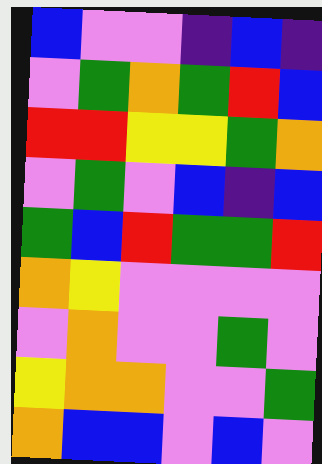[["blue", "violet", "violet", "indigo", "blue", "indigo"], ["violet", "green", "orange", "green", "red", "blue"], ["red", "red", "yellow", "yellow", "green", "orange"], ["violet", "green", "violet", "blue", "indigo", "blue"], ["green", "blue", "red", "green", "green", "red"], ["orange", "yellow", "violet", "violet", "violet", "violet"], ["violet", "orange", "violet", "violet", "green", "violet"], ["yellow", "orange", "orange", "violet", "violet", "green"], ["orange", "blue", "blue", "violet", "blue", "violet"]]